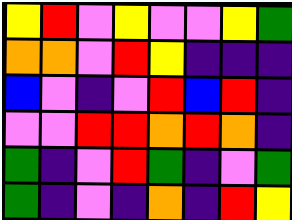[["yellow", "red", "violet", "yellow", "violet", "violet", "yellow", "green"], ["orange", "orange", "violet", "red", "yellow", "indigo", "indigo", "indigo"], ["blue", "violet", "indigo", "violet", "red", "blue", "red", "indigo"], ["violet", "violet", "red", "red", "orange", "red", "orange", "indigo"], ["green", "indigo", "violet", "red", "green", "indigo", "violet", "green"], ["green", "indigo", "violet", "indigo", "orange", "indigo", "red", "yellow"]]